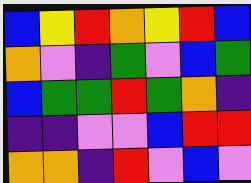[["blue", "yellow", "red", "orange", "yellow", "red", "blue"], ["orange", "violet", "indigo", "green", "violet", "blue", "green"], ["blue", "green", "green", "red", "green", "orange", "indigo"], ["indigo", "indigo", "violet", "violet", "blue", "red", "red"], ["orange", "orange", "indigo", "red", "violet", "blue", "violet"]]